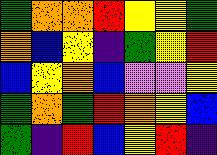[["green", "orange", "orange", "red", "yellow", "yellow", "green"], ["orange", "blue", "yellow", "indigo", "green", "yellow", "red"], ["blue", "yellow", "orange", "blue", "violet", "violet", "yellow"], ["green", "orange", "green", "red", "orange", "yellow", "blue"], ["green", "indigo", "red", "blue", "yellow", "red", "indigo"]]